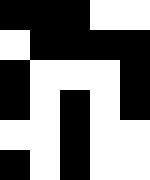[["black", "black", "black", "white", "white"], ["white", "black", "black", "black", "black"], ["black", "white", "white", "white", "black"], ["black", "white", "black", "white", "black"], ["white", "white", "black", "white", "white"], ["black", "white", "black", "white", "white"]]